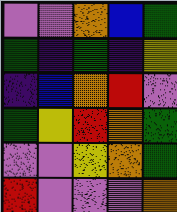[["violet", "violet", "orange", "blue", "green"], ["green", "indigo", "green", "indigo", "yellow"], ["indigo", "blue", "orange", "red", "violet"], ["green", "yellow", "red", "orange", "green"], ["violet", "violet", "yellow", "orange", "green"], ["red", "violet", "violet", "violet", "orange"]]